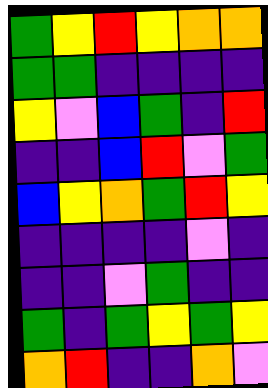[["green", "yellow", "red", "yellow", "orange", "orange"], ["green", "green", "indigo", "indigo", "indigo", "indigo"], ["yellow", "violet", "blue", "green", "indigo", "red"], ["indigo", "indigo", "blue", "red", "violet", "green"], ["blue", "yellow", "orange", "green", "red", "yellow"], ["indigo", "indigo", "indigo", "indigo", "violet", "indigo"], ["indigo", "indigo", "violet", "green", "indigo", "indigo"], ["green", "indigo", "green", "yellow", "green", "yellow"], ["orange", "red", "indigo", "indigo", "orange", "violet"]]